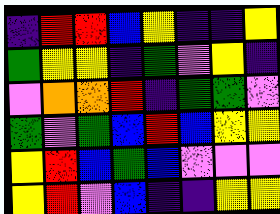[["indigo", "red", "red", "blue", "yellow", "indigo", "indigo", "yellow"], ["green", "yellow", "yellow", "indigo", "green", "violet", "yellow", "indigo"], ["violet", "orange", "orange", "red", "indigo", "green", "green", "violet"], ["green", "violet", "green", "blue", "red", "blue", "yellow", "yellow"], ["yellow", "red", "blue", "green", "blue", "violet", "violet", "violet"], ["yellow", "red", "violet", "blue", "indigo", "indigo", "yellow", "yellow"]]